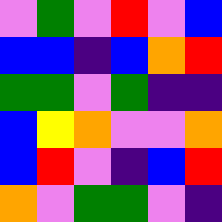[["violet", "green", "violet", "red", "violet", "blue"], ["blue", "blue", "indigo", "blue", "orange", "red"], ["green", "green", "violet", "green", "indigo", "indigo"], ["blue", "yellow", "orange", "violet", "violet", "orange"], ["blue", "red", "violet", "indigo", "blue", "red"], ["orange", "violet", "green", "green", "violet", "indigo"]]